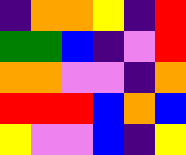[["indigo", "orange", "orange", "yellow", "indigo", "red"], ["green", "green", "blue", "indigo", "violet", "red"], ["orange", "orange", "violet", "violet", "indigo", "orange"], ["red", "red", "red", "blue", "orange", "blue"], ["yellow", "violet", "violet", "blue", "indigo", "yellow"]]